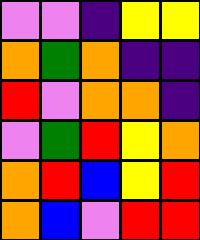[["violet", "violet", "indigo", "yellow", "yellow"], ["orange", "green", "orange", "indigo", "indigo"], ["red", "violet", "orange", "orange", "indigo"], ["violet", "green", "red", "yellow", "orange"], ["orange", "red", "blue", "yellow", "red"], ["orange", "blue", "violet", "red", "red"]]